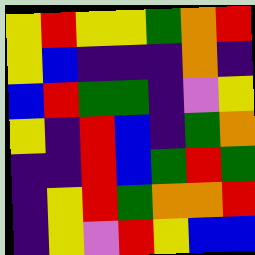[["yellow", "red", "yellow", "yellow", "green", "orange", "red"], ["yellow", "blue", "indigo", "indigo", "indigo", "orange", "indigo"], ["blue", "red", "green", "green", "indigo", "violet", "yellow"], ["yellow", "indigo", "red", "blue", "indigo", "green", "orange"], ["indigo", "indigo", "red", "blue", "green", "red", "green"], ["indigo", "yellow", "red", "green", "orange", "orange", "red"], ["indigo", "yellow", "violet", "red", "yellow", "blue", "blue"]]